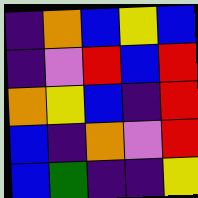[["indigo", "orange", "blue", "yellow", "blue"], ["indigo", "violet", "red", "blue", "red"], ["orange", "yellow", "blue", "indigo", "red"], ["blue", "indigo", "orange", "violet", "red"], ["blue", "green", "indigo", "indigo", "yellow"]]